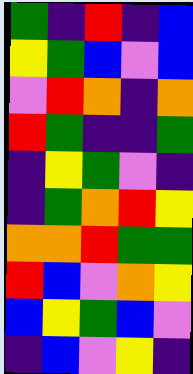[["green", "indigo", "red", "indigo", "blue"], ["yellow", "green", "blue", "violet", "blue"], ["violet", "red", "orange", "indigo", "orange"], ["red", "green", "indigo", "indigo", "green"], ["indigo", "yellow", "green", "violet", "indigo"], ["indigo", "green", "orange", "red", "yellow"], ["orange", "orange", "red", "green", "green"], ["red", "blue", "violet", "orange", "yellow"], ["blue", "yellow", "green", "blue", "violet"], ["indigo", "blue", "violet", "yellow", "indigo"]]